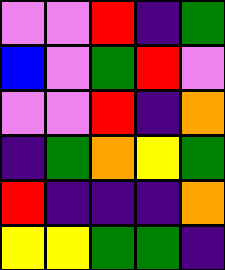[["violet", "violet", "red", "indigo", "green"], ["blue", "violet", "green", "red", "violet"], ["violet", "violet", "red", "indigo", "orange"], ["indigo", "green", "orange", "yellow", "green"], ["red", "indigo", "indigo", "indigo", "orange"], ["yellow", "yellow", "green", "green", "indigo"]]